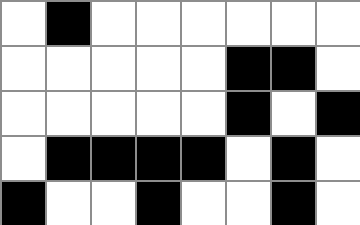[["white", "black", "white", "white", "white", "white", "white", "white"], ["white", "white", "white", "white", "white", "black", "black", "white"], ["white", "white", "white", "white", "white", "black", "white", "black"], ["white", "black", "black", "black", "black", "white", "black", "white"], ["black", "white", "white", "black", "white", "white", "black", "white"]]